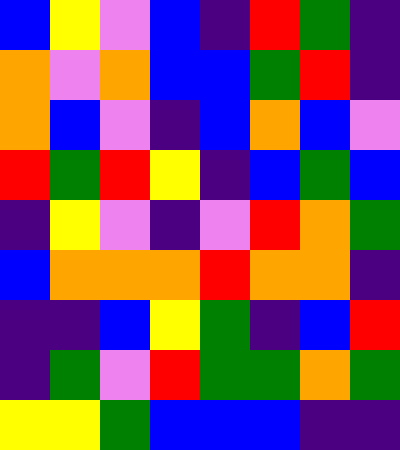[["blue", "yellow", "violet", "blue", "indigo", "red", "green", "indigo"], ["orange", "violet", "orange", "blue", "blue", "green", "red", "indigo"], ["orange", "blue", "violet", "indigo", "blue", "orange", "blue", "violet"], ["red", "green", "red", "yellow", "indigo", "blue", "green", "blue"], ["indigo", "yellow", "violet", "indigo", "violet", "red", "orange", "green"], ["blue", "orange", "orange", "orange", "red", "orange", "orange", "indigo"], ["indigo", "indigo", "blue", "yellow", "green", "indigo", "blue", "red"], ["indigo", "green", "violet", "red", "green", "green", "orange", "green"], ["yellow", "yellow", "green", "blue", "blue", "blue", "indigo", "indigo"]]